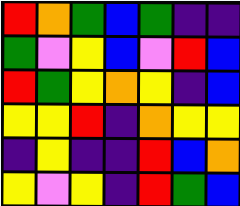[["red", "orange", "green", "blue", "green", "indigo", "indigo"], ["green", "violet", "yellow", "blue", "violet", "red", "blue"], ["red", "green", "yellow", "orange", "yellow", "indigo", "blue"], ["yellow", "yellow", "red", "indigo", "orange", "yellow", "yellow"], ["indigo", "yellow", "indigo", "indigo", "red", "blue", "orange"], ["yellow", "violet", "yellow", "indigo", "red", "green", "blue"]]